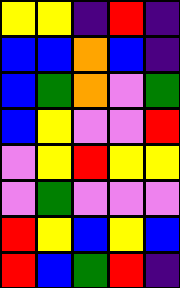[["yellow", "yellow", "indigo", "red", "indigo"], ["blue", "blue", "orange", "blue", "indigo"], ["blue", "green", "orange", "violet", "green"], ["blue", "yellow", "violet", "violet", "red"], ["violet", "yellow", "red", "yellow", "yellow"], ["violet", "green", "violet", "violet", "violet"], ["red", "yellow", "blue", "yellow", "blue"], ["red", "blue", "green", "red", "indigo"]]